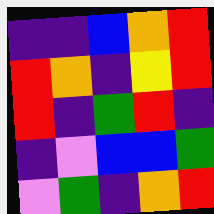[["indigo", "indigo", "blue", "orange", "red"], ["red", "orange", "indigo", "yellow", "red"], ["red", "indigo", "green", "red", "indigo"], ["indigo", "violet", "blue", "blue", "green"], ["violet", "green", "indigo", "orange", "red"]]